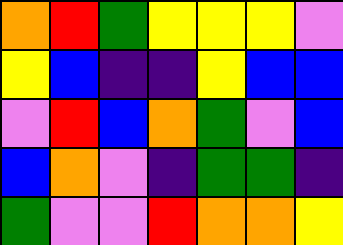[["orange", "red", "green", "yellow", "yellow", "yellow", "violet"], ["yellow", "blue", "indigo", "indigo", "yellow", "blue", "blue"], ["violet", "red", "blue", "orange", "green", "violet", "blue"], ["blue", "orange", "violet", "indigo", "green", "green", "indigo"], ["green", "violet", "violet", "red", "orange", "orange", "yellow"]]